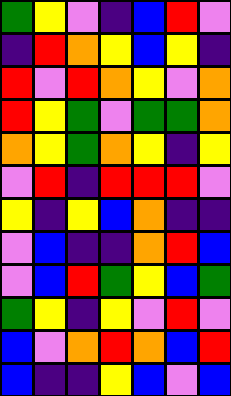[["green", "yellow", "violet", "indigo", "blue", "red", "violet"], ["indigo", "red", "orange", "yellow", "blue", "yellow", "indigo"], ["red", "violet", "red", "orange", "yellow", "violet", "orange"], ["red", "yellow", "green", "violet", "green", "green", "orange"], ["orange", "yellow", "green", "orange", "yellow", "indigo", "yellow"], ["violet", "red", "indigo", "red", "red", "red", "violet"], ["yellow", "indigo", "yellow", "blue", "orange", "indigo", "indigo"], ["violet", "blue", "indigo", "indigo", "orange", "red", "blue"], ["violet", "blue", "red", "green", "yellow", "blue", "green"], ["green", "yellow", "indigo", "yellow", "violet", "red", "violet"], ["blue", "violet", "orange", "red", "orange", "blue", "red"], ["blue", "indigo", "indigo", "yellow", "blue", "violet", "blue"]]